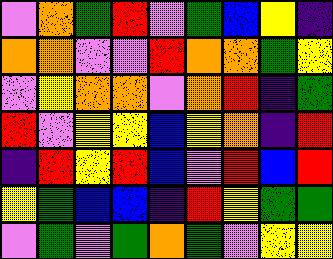[["violet", "orange", "green", "red", "violet", "green", "blue", "yellow", "indigo"], ["orange", "orange", "violet", "violet", "red", "orange", "orange", "green", "yellow"], ["violet", "yellow", "orange", "orange", "violet", "orange", "red", "indigo", "green"], ["red", "violet", "yellow", "yellow", "blue", "yellow", "orange", "indigo", "red"], ["indigo", "red", "yellow", "red", "blue", "violet", "red", "blue", "red"], ["yellow", "green", "blue", "blue", "indigo", "red", "yellow", "green", "green"], ["violet", "green", "violet", "green", "orange", "green", "violet", "yellow", "yellow"]]